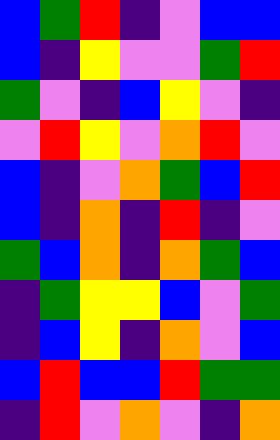[["blue", "green", "red", "indigo", "violet", "blue", "blue"], ["blue", "indigo", "yellow", "violet", "violet", "green", "red"], ["green", "violet", "indigo", "blue", "yellow", "violet", "indigo"], ["violet", "red", "yellow", "violet", "orange", "red", "violet"], ["blue", "indigo", "violet", "orange", "green", "blue", "red"], ["blue", "indigo", "orange", "indigo", "red", "indigo", "violet"], ["green", "blue", "orange", "indigo", "orange", "green", "blue"], ["indigo", "green", "yellow", "yellow", "blue", "violet", "green"], ["indigo", "blue", "yellow", "indigo", "orange", "violet", "blue"], ["blue", "red", "blue", "blue", "red", "green", "green"], ["indigo", "red", "violet", "orange", "violet", "indigo", "orange"]]